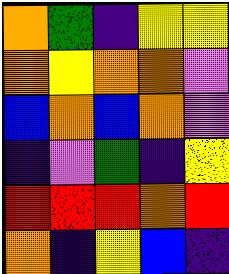[["orange", "green", "indigo", "yellow", "yellow"], ["orange", "yellow", "orange", "orange", "violet"], ["blue", "orange", "blue", "orange", "violet"], ["indigo", "violet", "green", "indigo", "yellow"], ["red", "red", "red", "orange", "red"], ["orange", "indigo", "yellow", "blue", "indigo"]]